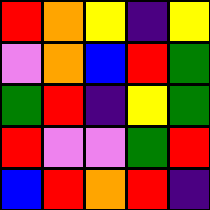[["red", "orange", "yellow", "indigo", "yellow"], ["violet", "orange", "blue", "red", "green"], ["green", "red", "indigo", "yellow", "green"], ["red", "violet", "violet", "green", "red"], ["blue", "red", "orange", "red", "indigo"]]